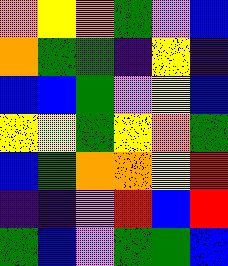[["orange", "yellow", "orange", "green", "violet", "blue"], ["orange", "green", "green", "indigo", "yellow", "indigo"], ["blue", "blue", "green", "violet", "yellow", "blue"], ["yellow", "yellow", "green", "yellow", "orange", "green"], ["blue", "green", "orange", "orange", "yellow", "red"], ["indigo", "indigo", "violet", "red", "blue", "red"], ["green", "blue", "violet", "green", "green", "blue"]]